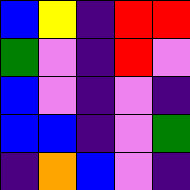[["blue", "yellow", "indigo", "red", "red"], ["green", "violet", "indigo", "red", "violet"], ["blue", "violet", "indigo", "violet", "indigo"], ["blue", "blue", "indigo", "violet", "green"], ["indigo", "orange", "blue", "violet", "indigo"]]